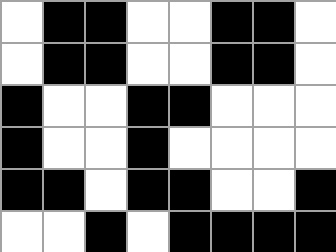[["white", "black", "black", "white", "white", "black", "black", "white"], ["white", "black", "black", "white", "white", "black", "black", "white"], ["black", "white", "white", "black", "black", "white", "white", "white"], ["black", "white", "white", "black", "white", "white", "white", "white"], ["black", "black", "white", "black", "black", "white", "white", "black"], ["white", "white", "black", "white", "black", "black", "black", "black"]]